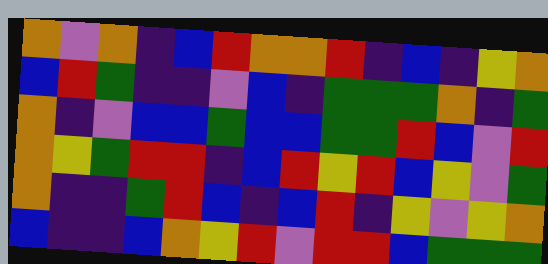[["orange", "violet", "orange", "indigo", "blue", "red", "orange", "orange", "red", "indigo", "blue", "indigo", "yellow", "orange"], ["blue", "red", "green", "indigo", "indigo", "violet", "blue", "indigo", "green", "green", "green", "orange", "indigo", "green"], ["orange", "indigo", "violet", "blue", "blue", "green", "blue", "blue", "green", "green", "red", "blue", "violet", "red"], ["orange", "yellow", "green", "red", "red", "indigo", "blue", "red", "yellow", "red", "blue", "yellow", "violet", "green"], ["orange", "indigo", "indigo", "green", "red", "blue", "indigo", "blue", "red", "indigo", "yellow", "violet", "yellow", "orange"], ["blue", "indigo", "indigo", "blue", "orange", "yellow", "red", "violet", "red", "red", "blue", "green", "green", "green"]]